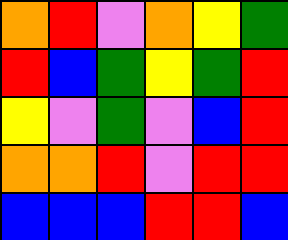[["orange", "red", "violet", "orange", "yellow", "green"], ["red", "blue", "green", "yellow", "green", "red"], ["yellow", "violet", "green", "violet", "blue", "red"], ["orange", "orange", "red", "violet", "red", "red"], ["blue", "blue", "blue", "red", "red", "blue"]]